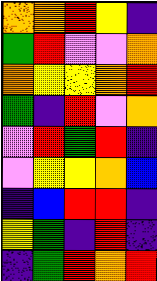[["orange", "orange", "red", "yellow", "indigo"], ["green", "red", "violet", "violet", "orange"], ["orange", "yellow", "yellow", "orange", "red"], ["green", "indigo", "red", "violet", "orange"], ["violet", "red", "green", "red", "indigo"], ["violet", "yellow", "yellow", "orange", "blue"], ["indigo", "blue", "red", "red", "indigo"], ["yellow", "green", "indigo", "red", "indigo"], ["indigo", "green", "red", "orange", "red"]]